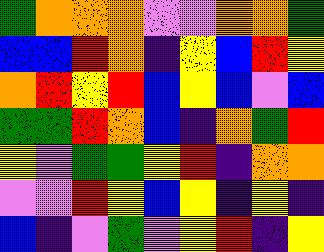[["green", "orange", "orange", "orange", "violet", "violet", "orange", "orange", "green"], ["blue", "blue", "red", "orange", "indigo", "yellow", "blue", "red", "yellow"], ["orange", "red", "yellow", "red", "blue", "yellow", "blue", "violet", "blue"], ["green", "green", "red", "orange", "blue", "indigo", "orange", "green", "red"], ["yellow", "violet", "green", "green", "yellow", "red", "indigo", "orange", "orange"], ["violet", "violet", "red", "yellow", "blue", "yellow", "indigo", "yellow", "indigo"], ["blue", "indigo", "violet", "green", "violet", "yellow", "red", "indigo", "yellow"]]